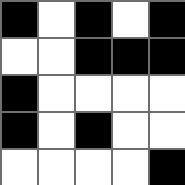[["black", "white", "black", "white", "black"], ["white", "white", "black", "black", "black"], ["black", "white", "white", "white", "white"], ["black", "white", "black", "white", "white"], ["white", "white", "white", "white", "black"]]